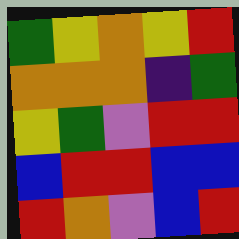[["green", "yellow", "orange", "yellow", "red"], ["orange", "orange", "orange", "indigo", "green"], ["yellow", "green", "violet", "red", "red"], ["blue", "red", "red", "blue", "blue"], ["red", "orange", "violet", "blue", "red"]]